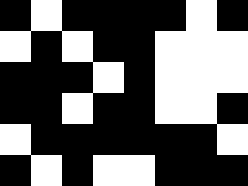[["black", "white", "black", "black", "black", "black", "white", "black"], ["white", "black", "white", "black", "black", "white", "white", "white"], ["black", "black", "black", "white", "black", "white", "white", "white"], ["black", "black", "white", "black", "black", "white", "white", "black"], ["white", "black", "black", "black", "black", "black", "black", "white"], ["black", "white", "black", "white", "white", "black", "black", "black"]]